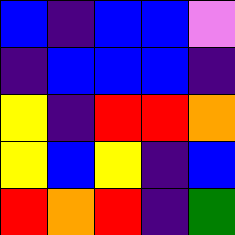[["blue", "indigo", "blue", "blue", "violet"], ["indigo", "blue", "blue", "blue", "indigo"], ["yellow", "indigo", "red", "red", "orange"], ["yellow", "blue", "yellow", "indigo", "blue"], ["red", "orange", "red", "indigo", "green"]]